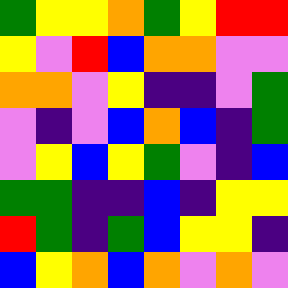[["green", "yellow", "yellow", "orange", "green", "yellow", "red", "red"], ["yellow", "violet", "red", "blue", "orange", "orange", "violet", "violet"], ["orange", "orange", "violet", "yellow", "indigo", "indigo", "violet", "green"], ["violet", "indigo", "violet", "blue", "orange", "blue", "indigo", "green"], ["violet", "yellow", "blue", "yellow", "green", "violet", "indigo", "blue"], ["green", "green", "indigo", "indigo", "blue", "indigo", "yellow", "yellow"], ["red", "green", "indigo", "green", "blue", "yellow", "yellow", "indigo"], ["blue", "yellow", "orange", "blue", "orange", "violet", "orange", "violet"]]